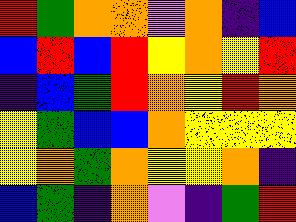[["red", "green", "orange", "orange", "violet", "orange", "indigo", "blue"], ["blue", "red", "blue", "red", "yellow", "orange", "yellow", "red"], ["indigo", "blue", "green", "red", "orange", "yellow", "red", "orange"], ["yellow", "green", "blue", "blue", "orange", "yellow", "yellow", "yellow"], ["yellow", "orange", "green", "orange", "yellow", "yellow", "orange", "indigo"], ["blue", "green", "indigo", "orange", "violet", "indigo", "green", "red"]]